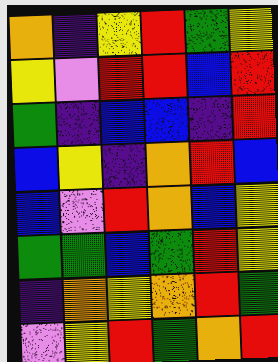[["orange", "indigo", "yellow", "red", "green", "yellow"], ["yellow", "violet", "red", "red", "blue", "red"], ["green", "indigo", "blue", "blue", "indigo", "red"], ["blue", "yellow", "indigo", "orange", "red", "blue"], ["blue", "violet", "red", "orange", "blue", "yellow"], ["green", "green", "blue", "green", "red", "yellow"], ["indigo", "orange", "yellow", "orange", "red", "green"], ["violet", "yellow", "red", "green", "orange", "red"]]